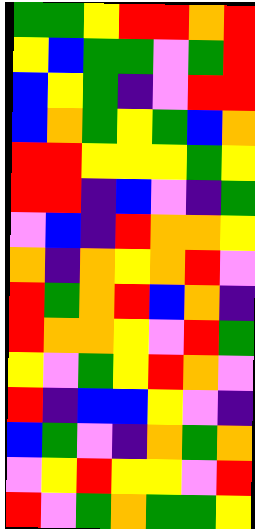[["green", "green", "yellow", "red", "red", "orange", "red"], ["yellow", "blue", "green", "green", "violet", "green", "red"], ["blue", "yellow", "green", "indigo", "violet", "red", "red"], ["blue", "orange", "green", "yellow", "green", "blue", "orange"], ["red", "red", "yellow", "yellow", "yellow", "green", "yellow"], ["red", "red", "indigo", "blue", "violet", "indigo", "green"], ["violet", "blue", "indigo", "red", "orange", "orange", "yellow"], ["orange", "indigo", "orange", "yellow", "orange", "red", "violet"], ["red", "green", "orange", "red", "blue", "orange", "indigo"], ["red", "orange", "orange", "yellow", "violet", "red", "green"], ["yellow", "violet", "green", "yellow", "red", "orange", "violet"], ["red", "indigo", "blue", "blue", "yellow", "violet", "indigo"], ["blue", "green", "violet", "indigo", "orange", "green", "orange"], ["violet", "yellow", "red", "yellow", "yellow", "violet", "red"], ["red", "violet", "green", "orange", "green", "green", "yellow"]]